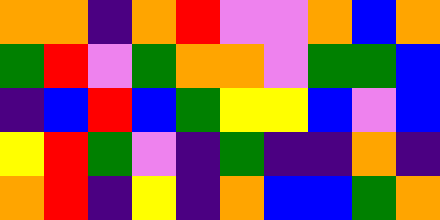[["orange", "orange", "indigo", "orange", "red", "violet", "violet", "orange", "blue", "orange"], ["green", "red", "violet", "green", "orange", "orange", "violet", "green", "green", "blue"], ["indigo", "blue", "red", "blue", "green", "yellow", "yellow", "blue", "violet", "blue"], ["yellow", "red", "green", "violet", "indigo", "green", "indigo", "indigo", "orange", "indigo"], ["orange", "red", "indigo", "yellow", "indigo", "orange", "blue", "blue", "green", "orange"]]